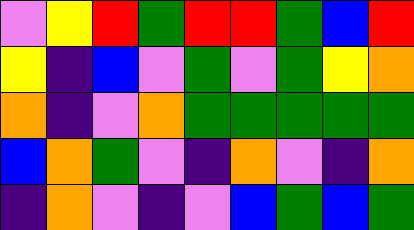[["violet", "yellow", "red", "green", "red", "red", "green", "blue", "red"], ["yellow", "indigo", "blue", "violet", "green", "violet", "green", "yellow", "orange"], ["orange", "indigo", "violet", "orange", "green", "green", "green", "green", "green"], ["blue", "orange", "green", "violet", "indigo", "orange", "violet", "indigo", "orange"], ["indigo", "orange", "violet", "indigo", "violet", "blue", "green", "blue", "green"]]